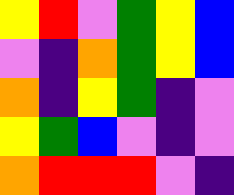[["yellow", "red", "violet", "green", "yellow", "blue"], ["violet", "indigo", "orange", "green", "yellow", "blue"], ["orange", "indigo", "yellow", "green", "indigo", "violet"], ["yellow", "green", "blue", "violet", "indigo", "violet"], ["orange", "red", "red", "red", "violet", "indigo"]]